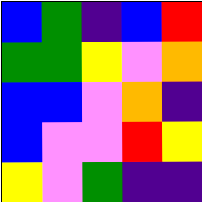[["blue", "green", "indigo", "blue", "red"], ["green", "green", "yellow", "violet", "orange"], ["blue", "blue", "violet", "orange", "indigo"], ["blue", "violet", "violet", "red", "yellow"], ["yellow", "violet", "green", "indigo", "indigo"]]